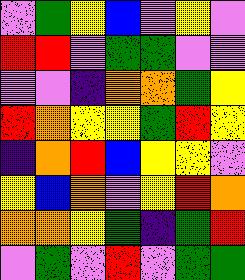[["violet", "green", "yellow", "blue", "violet", "yellow", "violet"], ["red", "red", "violet", "green", "green", "violet", "violet"], ["violet", "violet", "indigo", "orange", "orange", "green", "yellow"], ["red", "orange", "yellow", "yellow", "green", "red", "yellow"], ["indigo", "orange", "red", "blue", "yellow", "yellow", "violet"], ["yellow", "blue", "orange", "violet", "yellow", "red", "orange"], ["orange", "orange", "yellow", "green", "indigo", "green", "red"], ["violet", "green", "violet", "red", "violet", "green", "green"]]